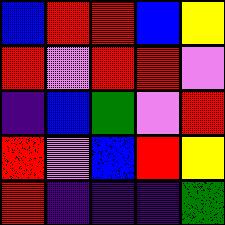[["blue", "red", "red", "blue", "yellow"], ["red", "violet", "red", "red", "violet"], ["indigo", "blue", "green", "violet", "red"], ["red", "violet", "blue", "red", "yellow"], ["red", "indigo", "indigo", "indigo", "green"]]